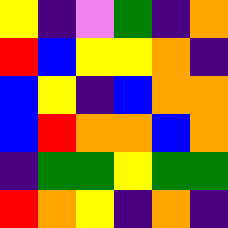[["yellow", "indigo", "violet", "green", "indigo", "orange"], ["red", "blue", "yellow", "yellow", "orange", "indigo"], ["blue", "yellow", "indigo", "blue", "orange", "orange"], ["blue", "red", "orange", "orange", "blue", "orange"], ["indigo", "green", "green", "yellow", "green", "green"], ["red", "orange", "yellow", "indigo", "orange", "indigo"]]